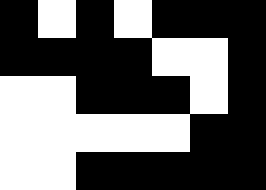[["black", "white", "black", "white", "black", "black", "black"], ["black", "black", "black", "black", "white", "white", "black"], ["white", "white", "black", "black", "black", "white", "black"], ["white", "white", "white", "white", "white", "black", "black"], ["white", "white", "black", "black", "black", "black", "black"]]